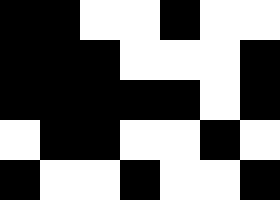[["black", "black", "white", "white", "black", "white", "white"], ["black", "black", "black", "white", "white", "white", "black"], ["black", "black", "black", "black", "black", "white", "black"], ["white", "black", "black", "white", "white", "black", "white"], ["black", "white", "white", "black", "white", "white", "black"]]